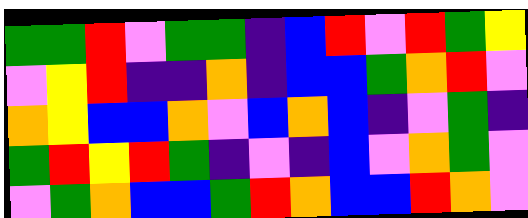[["green", "green", "red", "violet", "green", "green", "indigo", "blue", "red", "violet", "red", "green", "yellow"], ["violet", "yellow", "red", "indigo", "indigo", "orange", "indigo", "blue", "blue", "green", "orange", "red", "violet"], ["orange", "yellow", "blue", "blue", "orange", "violet", "blue", "orange", "blue", "indigo", "violet", "green", "indigo"], ["green", "red", "yellow", "red", "green", "indigo", "violet", "indigo", "blue", "violet", "orange", "green", "violet"], ["violet", "green", "orange", "blue", "blue", "green", "red", "orange", "blue", "blue", "red", "orange", "violet"]]